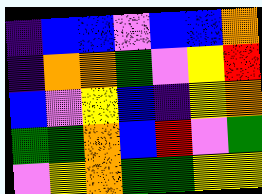[["indigo", "blue", "blue", "violet", "blue", "blue", "orange"], ["indigo", "orange", "orange", "green", "violet", "yellow", "red"], ["blue", "violet", "yellow", "blue", "indigo", "yellow", "orange"], ["green", "green", "orange", "blue", "red", "violet", "green"], ["violet", "yellow", "orange", "green", "green", "yellow", "yellow"]]